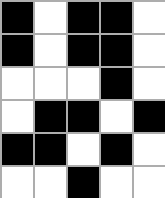[["black", "white", "black", "black", "white"], ["black", "white", "black", "black", "white"], ["white", "white", "white", "black", "white"], ["white", "black", "black", "white", "black"], ["black", "black", "white", "black", "white"], ["white", "white", "black", "white", "white"]]